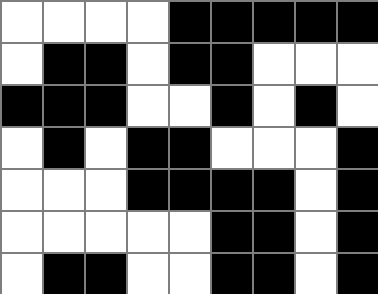[["white", "white", "white", "white", "black", "black", "black", "black", "black"], ["white", "black", "black", "white", "black", "black", "white", "white", "white"], ["black", "black", "black", "white", "white", "black", "white", "black", "white"], ["white", "black", "white", "black", "black", "white", "white", "white", "black"], ["white", "white", "white", "black", "black", "black", "black", "white", "black"], ["white", "white", "white", "white", "white", "black", "black", "white", "black"], ["white", "black", "black", "white", "white", "black", "black", "white", "black"]]